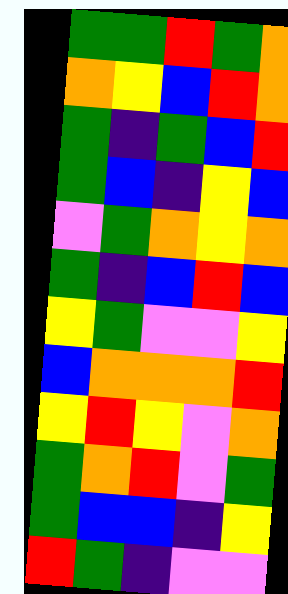[["green", "green", "red", "green", "orange"], ["orange", "yellow", "blue", "red", "orange"], ["green", "indigo", "green", "blue", "red"], ["green", "blue", "indigo", "yellow", "blue"], ["violet", "green", "orange", "yellow", "orange"], ["green", "indigo", "blue", "red", "blue"], ["yellow", "green", "violet", "violet", "yellow"], ["blue", "orange", "orange", "orange", "red"], ["yellow", "red", "yellow", "violet", "orange"], ["green", "orange", "red", "violet", "green"], ["green", "blue", "blue", "indigo", "yellow"], ["red", "green", "indigo", "violet", "violet"]]